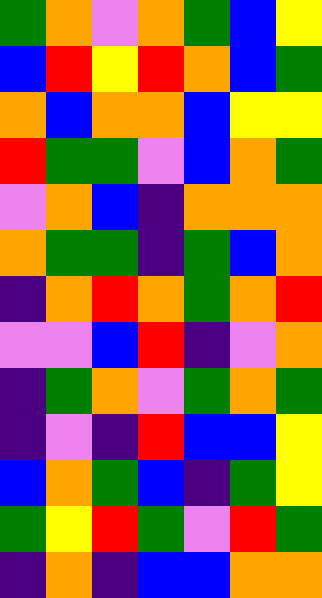[["green", "orange", "violet", "orange", "green", "blue", "yellow"], ["blue", "red", "yellow", "red", "orange", "blue", "green"], ["orange", "blue", "orange", "orange", "blue", "yellow", "yellow"], ["red", "green", "green", "violet", "blue", "orange", "green"], ["violet", "orange", "blue", "indigo", "orange", "orange", "orange"], ["orange", "green", "green", "indigo", "green", "blue", "orange"], ["indigo", "orange", "red", "orange", "green", "orange", "red"], ["violet", "violet", "blue", "red", "indigo", "violet", "orange"], ["indigo", "green", "orange", "violet", "green", "orange", "green"], ["indigo", "violet", "indigo", "red", "blue", "blue", "yellow"], ["blue", "orange", "green", "blue", "indigo", "green", "yellow"], ["green", "yellow", "red", "green", "violet", "red", "green"], ["indigo", "orange", "indigo", "blue", "blue", "orange", "orange"]]